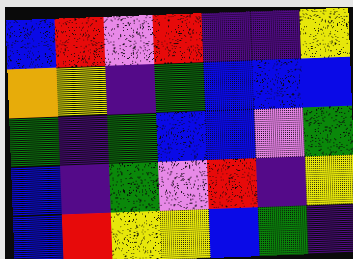[["blue", "red", "violet", "red", "indigo", "indigo", "yellow"], ["orange", "yellow", "indigo", "green", "blue", "blue", "blue"], ["green", "indigo", "green", "blue", "blue", "violet", "green"], ["blue", "indigo", "green", "violet", "red", "indigo", "yellow"], ["blue", "red", "yellow", "yellow", "blue", "green", "indigo"]]